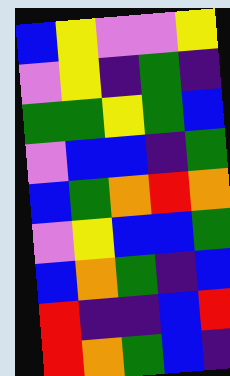[["blue", "yellow", "violet", "violet", "yellow"], ["violet", "yellow", "indigo", "green", "indigo"], ["green", "green", "yellow", "green", "blue"], ["violet", "blue", "blue", "indigo", "green"], ["blue", "green", "orange", "red", "orange"], ["violet", "yellow", "blue", "blue", "green"], ["blue", "orange", "green", "indigo", "blue"], ["red", "indigo", "indigo", "blue", "red"], ["red", "orange", "green", "blue", "indigo"]]